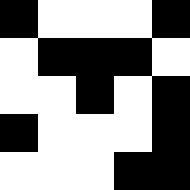[["black", "white", "white", "white", "black"], ["white", "black", "black", "black", "white"], ["white", "white", "black", "white", "black"], ["black", "white", "white", "white", "black"], ["white", "white", "white", "black", "black"]]